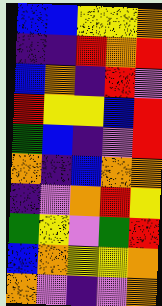[["blue", "blue", "yellow", "yellow", "orange"], ["indigo", "indigo", "red", "orange", "red"], ["blue", "orange", "indigo", "red", "violet"], ["red", "yellow", "yellow", "blue", "red"], ["green", "blue", "indigo", "violet", "red"], ["orange", "indigo", "blue", "orange", "orange"], ["indigo", "violet", "orange", "red", "yellow"], ["green", "yellow", "violet", "green", "red"], ["blue", "orange", "yellow", "yellow", "orange"], ["orange", "violet", "indigo", "violet", "orange"]]